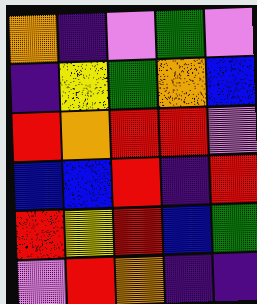[["orange", "indigo", "violet", "green", "violet"], ["indigo", "yellow", "green", "orange", "blue"], ["red", "orange", "red", "red", "violet"], ["blue", "blue", "red", "indigo", "red"], ["red", "yellow", "red", "blue", "green"], ["violet", "red", "orange", "indigo", "indigo"]]